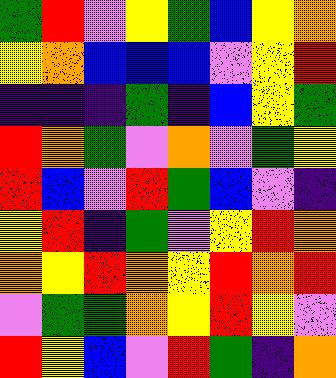[["green", "red", "violet", "yellow", "green", "blue", "yellow", "orange"], ["yellow", "orange", "blue", "blue", "blue", "violet", "yellow", "red"], ["indigo", "indigo", "indigo", "green", "indigo", "blue", "yellow", "green"], ["red", "orange", "green", "violet", "orange", "violet", "green", "yellow"], ["red", "blue", "violet", "red", "green", "blue", "violet", "indigo"], ["yellow", "red", "indigo", "green", "violet", "yellow", "red", "orange"], ["orange", "yellow", "red", "orange", "yellow", "red", "orange", "red"], ["violet", "green", "green", "orange", "yellow", "red", "yellow", "violet"], ["red", "yellow", "blue", "violet", "red", "green", "indigo", "orange"]]